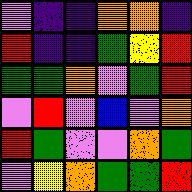[["violet", "indigo", "indigo", "orange", "orange", "indigo"], ["red", "indigo", "indigo", "green", "yellow", "red"], ["green", "green", "orange", "violet", "green", "red"], ["violet", "red", "violet", "blue", "violet", "orange"], ["red", "green", "violet", "violet", "orange", "green"], ["violet", "yellow", "orange", "green", "green", "red"]]